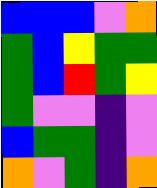[["blue", "blue", "blue", "violet", "orange"], ["green", "blue", "yellow", "green", "green"], ["green", "blue", "red", "green", "yellow"], ["green", "violet", "violet", "indigo", "violet"], ["blue", "green", "green", "indigo", "violet"], ["orange", "violet", "green", "indigo", "orange"]]